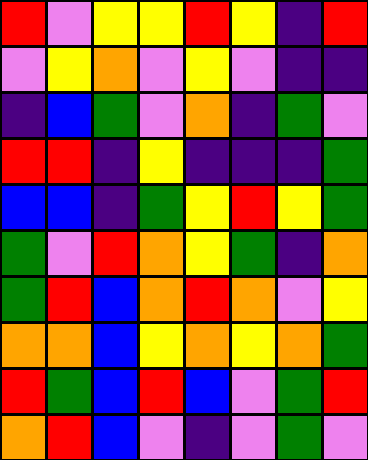[["red", "violet", "yellow", "yellow", "red", "yellow", "indigo", "red"], ["violet", "yellow", "orange", "violet", "yellow", "violet", "indigo", "indigo"], ["indigo", "blue", "green", "violet", "orange", "indigo", "green", "violet"], ["red", "red", "indigo", "yellow", "indigo", "indigo", "indigo", "green"], ["blue", "blue", "indigo", "green", "yellow", "red", "yellow", "green"], ["green", "violet", "red", "orange", "yellow", "green", "indigo", "orange"], ["green", "red", "blue", "orange", "red", "orange", "violet", "yellow"], ["orange", "orange", "blue", "yellow", "orange", "yellow", "orange", "green"], ["red", "green", "blue", "red", "blue", "violet", "green", "red"], ["orange", "red", "blue", "violet", "indigo", "violet", "green", "violet"]]